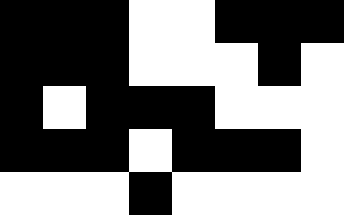[["black", "black", "black", "white", "white", "black", "black", "black"], ["black", "black", "black", "white", "white", "white", "black", "white"], ["black", "white", "black", "black", "black", "white", "white", "white"], ["black", "black", "black", "white", "black", "black", "black", "white"], ["white", "white", "white", "black", "white", "white", "white", "white"]]